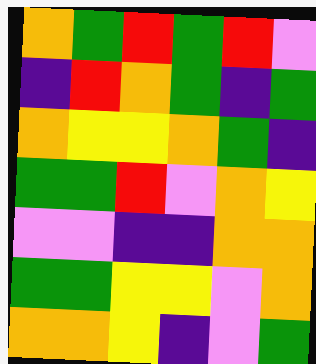[["orange", "green", "red", "green", "red", "violet"], ["indigo", "red", "orange", "green", "indigo", "green"], ["orange", "yellow", "yellow", "orange", "green", "indigo"], ["green", "green", "red", "violet", "orange", "yellow"], ["violet", "violet", "indigo", "indigo", "orange", "orange"], ["green", "green", "yellow", "yellow", "violet", "orange"], ["orange", "orange", "yellow", "indigo", "violet", "green"]]